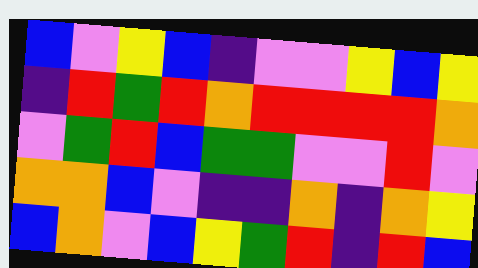[["blue", "violet", "yellow", "blue", "indigo", "violet", "violet", "yellow", "blue", "yellow"], ["indigo", "red", "green", "red", "orange", "red", "red", "red", "red", "orange"], ["violet", "green", "red", "blue", "green", "green", "violet", "violet", "red", "violet"], ["orange", "orange", "blue", "violet", "indigo", "indigo", "orange", "indigo", "orange", "yellow"], ["blue", "orange", "violet", "blue", "yellow", "green", "red", "indigo", "red", "blue"]]